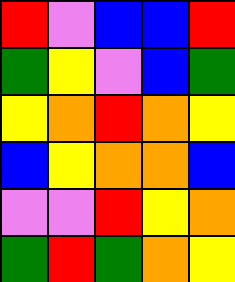[["red", "violet", "blue", "blue", "red"], ["green", "yellow", "violet", "blue", "green"], ["yellow", "orange", "red", "orange", "yellow"], ["blue", "yellow", "orange", "orange", "blue"], ["violet", "violet", "red", "yellow", "orange"], ["green", "red", "green", "orange", "yellow"]]